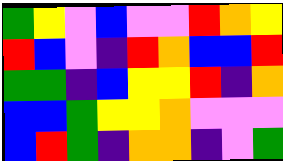[["green", "yellow", "violet", "blue", "violet", "violet", "red", "orange", "yellow"], ["red", "blue", "violet", "indigo", "red", "orange", "blue", "blue", "red"], ["green", "green", "indigo", "blue", "yellow", "yellow", "red", "indigo", "orange"], ["blue", "blue", "green", "yellow", "yellow", "orange", "violet", "violet", "violet"], ["blue", "red", "green", "indigo", "orange", "orange", "indigo", "violet", "green"]]